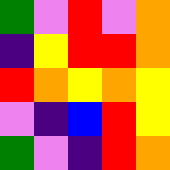[["green", "violet", "red", "violet", "orange"], ["indigo", "yellow", "red", "red", "orange"], ["red", "orange", "yellow", "orange", "yellow"], ["violet", "indigo", "blue", "red", "yellow"], ["green", "violet", "indigo", "red", "orange"]]